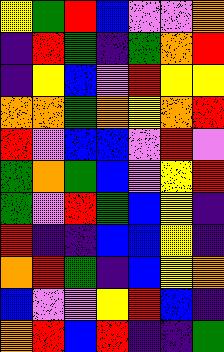[["yellow", "green", "red", "blue", "violet", "violet", "orange"], ["indigo", "red", "green", "indigo", "green", "orange", "red"], ["indigo", "yellow", "blue", "violet", "red", "yellow", "yellow"], ["orange", "orange", "green", "orange", "yellow", "orange", "red"], ["red", "violet", "blue", "blue", "violet", "red", "violet"], ["green", "orange", "green", "blue", "violet", "yellow", "red"], ["green", "violet", "red", "green", "blue", "yellow", "indigo"], ["red", "indigo", "indigo", "blue", "blue", "yellow", "indigo"], ["orange", "red", "green", "indigo", "blue", "yellow", "orange"], ["blue", "violet", "violet", "yellow", "red", "blue", "indigo"], ["orange", "red", "blue", "red", "indigo", "indigo", "green"]]